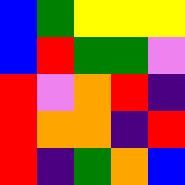[["blue", "green", "yellow", "yellow", "yellow"], ["blue", "red", "green", "green", "violet"], ["red", "violet", "orange", "red", "indigo"], ["red", "orange", "orange", "indigo", "red"], ["red", "indigo", "green", "orange", "blue"]]